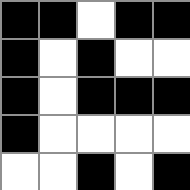[["black", "black", "white", "black", "black"], ["black", "white", "black", "white", "white"], ["black", "white", "black", "black", "black"], ["black", "white", "white", "white", "white"], ["white", "white", "black", "white", "black"]]